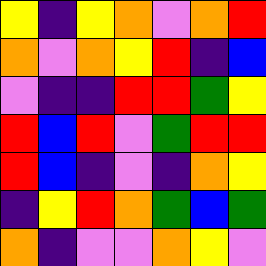[["yellow", "indigo", "yellow", "orange", "violet", "orange", "red"], ["orange", "violet", "orange", "yellow", "red", "indigo", "blue"], ["violet", "indigo", "indigo", "red", "red", "green", "yellow"], ["red", "blue", "red", "violet", "green", "red", "red"], ["red", "blue", "indigo", "violet", "indigo", "orange", "yellow"], ["indigo", "yellow", "red", "orange", "green", "blue", "green"], ["orange", "indigo", "violet", "violet", "orange", "yellow", "violet"]]